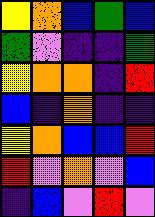[["yellow", "orange", "blue", "green", "blue"], ["green", "violet", "indigo", "indigo", "green"], ["yellow", "orange", "orange", "indigo", "red"], ["blue", "indigo", "orange", "indigo", "indigo"], ["yellow", "orange", "blue", "blue", "red"], ["red", "violet", "orange", "violet", "blue"], ["indigo", "blue", "violet", "red", "violet"]]